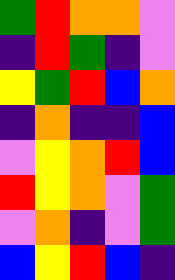[["green", "red", "orange", "orange", "violet"], ["indigo", "red", "green", "indigo", "violet"], ["yellow", "green", "red", "blue", "orange"], ["indigo", "orange", "indigo", "indigo", "blue"], ["violet", "yellow", "orange", "red", "blue"], ["red", "yellow", "orange", "violet", "green"], ["violet", "orange", "indigo", "violet", "green"], ["blue", "yellow", "red", "blue", "indigo"]]